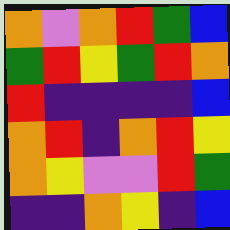[["orange", "violet", "orange", "red", "green", "blue"], ["green", "red", "yellow", "green", "red", "orange"], ["red", "indigo", "indigo", "indigo", "indigo", "blue"], ["orange", "red", "indigo", "orange", "red", "yellow"], ["orange", "yellow", "violet", "violet", "red", "green"], ["indigo", "indigo", "orange", "yellow", "indigo", "blue"]]